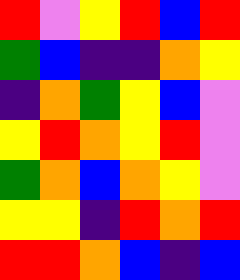[["red", "violet", "yellow", "red", "blue", "red"], ["green", "blue", "indigo", "indigo", "orange", "yellow"], ["indigo", "orange", "green", "yellow", "blue", "violet"], ["yellow", "red", "orange", "yellow", "red", "violet"], ["green", "orange", "blue", "orange", "yellow", "violet"], ["yellow", "yellow", "indigo", "red", "orange", "red"], ["red", "red", "orange", "blue", "indigo", "blue"]]